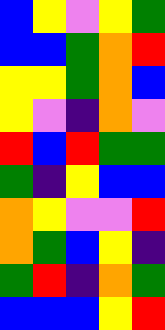[["blue", "yellow", "violet", "yellow", "green"], ["blue", "blue", "green", "orange", "red"], ["yellow", "yellow", "green", "orange", "blue"], ["yellow", "violet", "indigo", "orange", "violet"], ["red", "blue", "red", "green", "green"], ["green", "indigo", "yellow", "blue", "blue"], ["orange", "yellow", "violet", "violet", "red"], ["orange", "green", "blue", "yellow", "indigo"], ["green", "red", "indigo", "orange", "green"], ["blue", "blue", "blue", "yellow", "red"]]